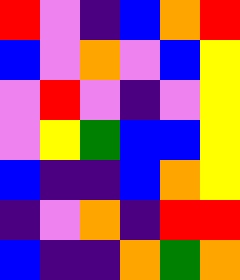[["red", "violet", "indigo", "blue", "orange", "red"], ["blue", "violet", "orange", "violet", "blue", "yellow"], ["violet", "red", "violet", "indigo", "violet", "yellow"], ["violet", "yellow", "green", "blue", "blue", "yellow"], ["blue", "indigo", "indigo", "blue", "orange", "yellow"], ["indigo", "violet", "orange", "indigo", "red", "red"], ["blue", "indigo", "indigo", "orange", "green", "orange"]]